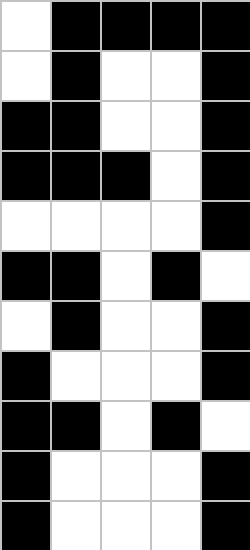[["white", "black", "black", "black", "black"], ["white", "black", "white", "white", "black"], ["black", "black", "white", "white", "black"], ["black", "black", "black", "white", "black"], ["white", "white", "white", "white", "black"], ["black", "black", "white", "black", "white"], ["white", "black", "white", "white", "black"], ["black", "white", "white", "white", "black"], ["black", "black", "white", "black", "white"], ["black", "white", "white", "white", "black"], ["black", "white", "white", "white", "black"]]